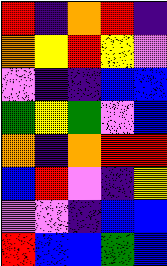[["red", "indigo", "orange", "red", "indigo"], ["orange", "yellow", "red", "yellow", "violet"], ["violet", "indigo", "indigo", "blue", "blue"], ["green", "yellow", "green", "violet", "blue"], ["orange", "indigo", "orange", "red", "red"], ["blue", "red", "violet", "indigo", "yellow"], ["violet", "violet", "indigo", "blue", "blue"], ["red", "blue", "blue", "green", "blue"]]